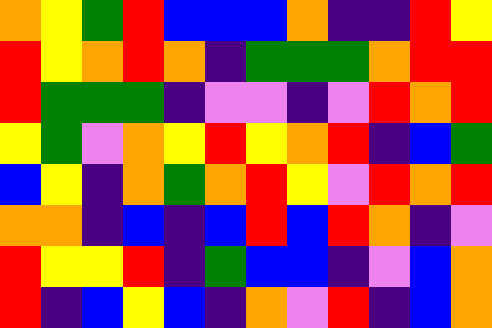[["orange", "yellow", "green", "red", "blue", "blue", "blue", "orange", "indigo", "indigo", "red", "yellow"], ["red", "yellow", "orange", "red", "orange", "indigo", "green", "green", "green", "orange", "red", "red"], ["red", "green", "green", "green", "indigo", "violet", "violet", "indigo", "violet", "red", "orange", "red"], ["yellow", "green", "violet", "orange", "yellow", "red", "yellow", "orange", "red", "indigo", "blue", "green"], ["blue", "yellow", "indigo", "orange", "green", "orange", "red", "yellow", "violet", "red", "orange", "red"], ["orange", "orange", "indigo", "blue", "indigo", "blue", "red", "blue", "red", "orange", "indigo", "violet"], ["red", "yellow", "yellow", "red", "indigo", "green", "blue", "blue", "indigo", "violet", "blue", "orange"], ["red", "indigo", "blue", "yellow", "blue", "indigo", "orange", "violet", "red", "indigo", "blue", "orange"]]